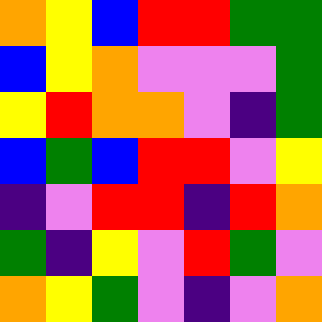[["orange", "yellow", "blue", "red", "red", "green", "green"], ["blue", "yellow", "orange", "violet", "violet", "violet", "green"], ["yellow", "red", "orange", "orange", "violet", "indigo", "green"], ["blue", "green", "blue", "red", "red", "violet", "yellow"], ["indigo", "violet", "red", "red", "indigo", "red", "orange"], ["green", "indigo", "yellow", "violet", "red", "green", "violet"], ["orange", "yellow", "green", "violet", "indigo", "violet", "orange"]]